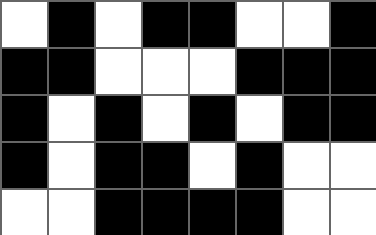[["white", "black", "white", "black", "black", "white", "white", "black"], ["black", "black", "white", "white", "white", "black", "black", "black"], ["black", "white", "black", "white", "black", "white", "black", "black"], ["black", "white", "black", "black", "white", "black", "white", "white"], ["white", "white", "black", "black", "black", "black", "white", "white"]]